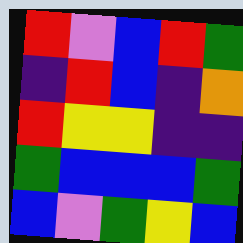[["red", "violet", "blue", "red", "green"], ["indigo", "red", "blue", "indigo", "orange"], ["red", "yellow", "yellow", "indigo", "indigo"], ["green", "blue", "blue", "blue", "green"], ["blue", "violet", "green", "yellow", "blue"]]